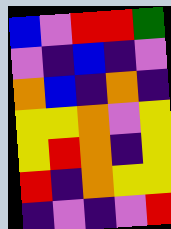[["blue", "violet", "red", "red", "green"], ["violet", "indigo", "blue", "indigo", "violet"], ["orange", "blue", "indigo", "orange", "indigo"], ["yellow", "yellow", "orange", "violet", "yellow"], ["yellow", "red", "orange", "indigo", "yellow"], ["red", "indigo", "orange", "yellow", "yellow"], ["indigo", "violet", "indigo", "violet", "red"]]